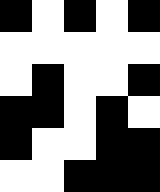[["black", "white", "black", "white", "black"], ["white", "white", "white", "white", "white"], ["white", "black", "white", "white", "black"], ["black", "black", "white", "black", "white"], ["black", "white", "white", "black", "black"], ["white", "white", "black", "black", "black"]]